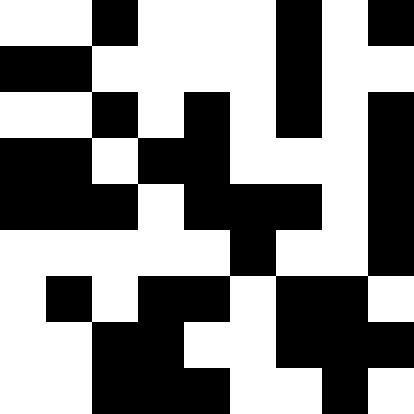[["white", "white", "black", "white", "white", "white", "black", "white", "black"], ["black", "black", "white", "white", "white", "white", "black", "white", "white"], ["white", "white", "black", "white", "black", "white", "black", "white", "black"], ["black", "black", "white", "black", "black", "white", "white", "white", "black"], ["black", "black", "black", "white", "black", "black", "black", "white", "black"], ["white", "white", "white", "white", "white", "black", "white", "white", "black"], ["white", "black", "white", "black", "black", "white", "black", "black", "white"], ["white", "white", "black", "black", "white", "white", "black", "black", "black"], ["white", "white", "black", "black", "black", "white", "white", "black", "white"]]